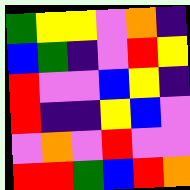[["green", "yellow", "yellow", "violet", "orange", "indigo"], ["blue", "green", "indigo", "violet", "red", "yellow"], ["red", "violet", "violet", "blue", "yellow", "indigo"], ["red", "indigo", "indigo", "yellow", "blue", "violet"], ["violet", "orange", "violet", "red", "violet", "violet"], ["red", "red", "green", "blue", "red", "orange"]]